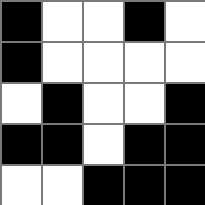[["black", "white", "white", "black", "white"], ["black", "white", "white", "white", "white"], ["white", "black", "white", "white", "black"], ["black", "black", "white", "black", "black"], ["white", "white", "black", "black", "black"]]